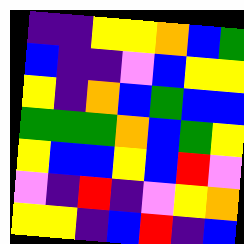[["indigo", "indigo", "yellow", "yellow", "orange", "blue", "green"], ["blue", "indigo", "indigo", "violet", "blue", "yellow", "yellow"], ["yellow", "indigo", "orange", "blue", "green", "blue", "blue"], ["green", "green", "green", "orange", "blue", "green", "yellow"], ["yellow", "blue", "blue", "yellow", "blue", "red", "violet"], ["violet", "indigo", "red", "indigo", "violet", "yellow", "orange"], ["yellow", "yellow", "indigo", "blue", "red", "indigo", "blue"]]